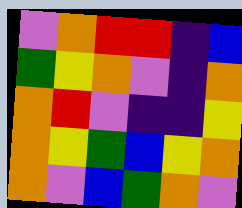[["violet", "orange", "red", "red", "indigo", "blue"], ["green", "yellow", "orange", "violet", "indigo", "orange"], ["orange", "red", "violet", "indigo", "indigo", "yellow"], ["orange", "yellow", "green", "blue", "yellow", "orange"], ["orange", "violet", "blue", "green", "orange", "violet"]]